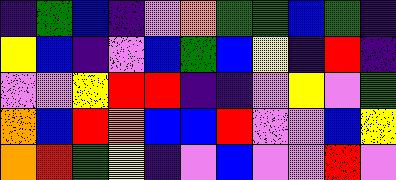[["indigo", "green", "blue", "indigo", "violet", "orange", "green", "green", "blue", "green", "indigo"], ["yellow", "blue", "indigo", "violet", "blue", "green", "blue", "yellow", "indigo", "red", "indigo"], ["violet", "violet", "yellow", "red", "red", "indigo", "indigo", "violet", "yellow", "violet", "green"], ["orange", "blue", "red", "orange", "blue", "blue", "red", "violet", "violet", "blue", "yellow"], ["orange", "red", "green", "yellow", "indigo", "violet", "blue", "violet", "violet", "red", "violet"]]